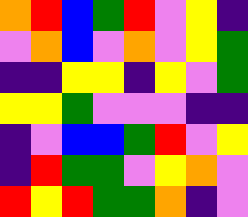[["orange", "red", "blue", "green", "red", "violet", "yellow", "indigo"], ["violet", "orange", "blue", "violet", "orange", "violet", "yellow", "green"], ["indigo", "indigo", "yellow", "yellow", "indigo", "yellow", "violet", "green"], ["yellow", "yellow", "green", "violet", "violet", "violet", "indigo", "indigo"], ["indigo", "violet", "blue", "blue", "green", "red", "violet", "yellow"], ["indigo", "red", "green", "green", "violet", "yellow", "orange", "violet"], ["red", "yellow", "red", "green", "green", "orange", "indigo", "violet"]]